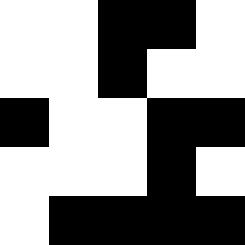[["white", "white", "black", "black", "white"], ["white", "white", "black", "white", "white"], ["black", "white", "white", "black", "black"], ["white", "white", "white", "black", "white"], ["white", "black", "black", "black", "black"]]